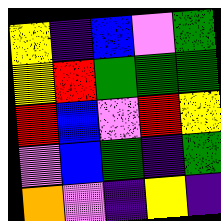[["yellow", "indigo", "blue", "violet", "green"], ["yellow", "red", "green", "green", "green"], ["red", "blue", "violet", "red", "yellow"], ["violet", "blue", "green", "indigo", "green"], ["orange", "violet", "indigo", "yellow", "indigo"]]